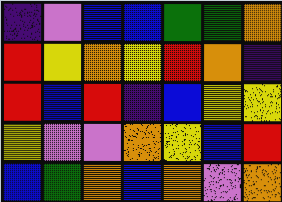[["indigo", "violet", "blue", "blue", "green", "green", "orange"], ["red", "yellow", "orange", "yellow", "red", "orange", "indigo"], ["red", "blue", "red", "indigo", "blue", "yellow", "yellow"], ["yellow", "violet", "violet", "orange", "yellow", "blue", "red"], ["blue", "green", "orange", "blue", "orange", "violet", "orange"]]